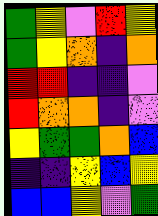[["green", "yellow", "violet", "red", "yellow"], ["green", "yellow", "orange", "indigo", "orange"], ["red", "red", "indigo", "indigo", "violet"], ["red", "orange", "orange", "indigo", "violet"], ["yellow", "green", "green", "orange", "blue"], ["indigo", "indigo", "yellow", "blue", "yellow"], ["blue", "blue", "yellow", "violet", "green"]]